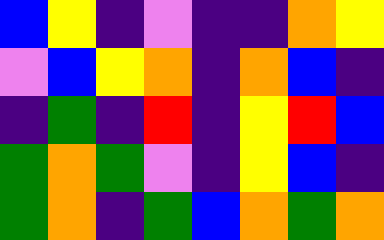[["blue", "yellow", "indigo", "violet", "indigo", "indigo", "orange", "yellow"], ["violet", "blue", "yellow", "orange", "indigo", "orange", "blue", "indigo"], ["indigo", "green", "indigo", "red", "indigo", "yellow", "red", "blue"], ["green", "orange", "green", "violet", "indigo", "yellow", "blue", "indigo"], ["green", "orange", "indigo", "green", "blue", "orange", "green", "orange"]]